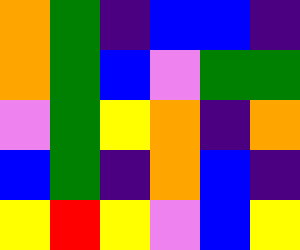[["orange", "green", "indigo", "blue", "blue", "indigo"], ["orange", "green", "blue", "violet", "green", "green"], ["violet", "green", "yellow", "orange", "indigo", "orange"], ["blue", "green", "indigo", "orange", "blue", "indigo"], ["yellow", "red", "yellow", "violet", "blue", "yellow"]]